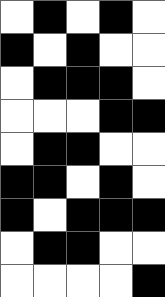[["white", "black", "white", "black", "white"], ["black", "white", "black", "white", "white"], ["white", "black", "black", "black", "white"], ["white", "white", "white", "black", "black"], ["white", "black", "black", "white", "white"], ["black", "black", "white", "black", "white"], ["black", "white", "black", "black", "black"], ["white", "black", "black", "white", "white"], ["white", "white", "white", "white", "black"]]